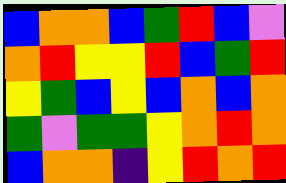[["blue", "orange", "orange", "blue", "green", "red", "blue", "violet"], ["orange", "red", "yellow", "yellow", "red", "blue", "green", "red"], ["yellow", "green", "blue", "yellow", "blue", "orange", "blue", "orange"], ["green", "violet", "green", "green", "yellow", "orange", "red", "orange"], ["blue", "orange", "orange", "indigo", "yellow", "red", "orange", "red"]]